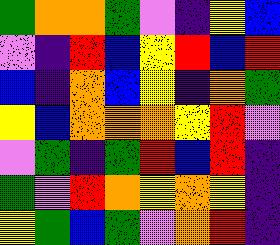[["green", "orange", "orange", "green", "violet", "indigo", "yellow", "blue"], ["violet", "indigo", "red", "blue", "yellow", "red", "blue", "red"], ["blue", "indigo", "orange", "blue", "yellow", "indigo", "orange", "green"], ["yellow", "blue", "orange", "orange", "orange", "yellow", "red", "violet"], ["violet", "green", "indigo", "green", "red", "blue", "red", "indigo"], ["green", "violet", "red", "orange", "yellow", "orange", "yellow", "indigo"], ["yellow", "green", "blue", "green", "violet", "orange", "red", "indigo"]]